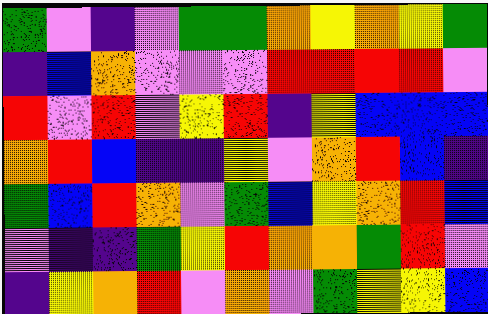[["green", "violet", "indigo", "violet", "green", "green", "orange", "yellow", "orange", "yellow", "green"], ["indigo", "blue", "orange", "violet", "violet", "violet", "red", "red", "red", "red", "violet"], ["red", "violet", "red", "violet", "yellow", "red", "indigo", "yellow", "blue", "blue", "blue"], ["orange", "red", "blue", "indigo", "indigo", "yellow", "violet", "orange", "red", "blue", "indigo"], ["green", "blue", "red", "orange", "violet", "green", "blue", "yellow", "orange", "red", "blue"], ["violet", "indigo", "indigo", "green", "yellow", "red", "orange", "orange", "green", "red", "violet"], ["indigo", "yellow", "orange", "red", "violet", "orange", "violet", "green", "yellow", "yellow", "blue"]]